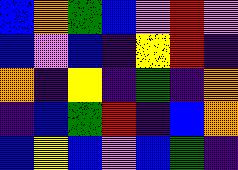[["blue", "orange", "green", "blue", "violet", "red", "violet"], ["blue", "violet", "blue", "indigo", "yellow", "red", "indigo"], ["orange", "indigo", "yellow", "indigo", "green", "indigo", "orange"], ["indigo", "blue", "green", "red", "indigo", "blue", "orange"], ["blue", "yellow", "blue", "violet", "blue", "green", "indigo"]]